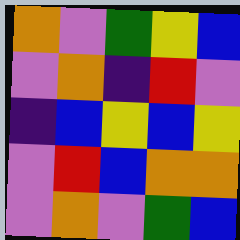[["orange", "violet", "green", "yellow", "blue"], ["violet", "orange", "indigo", "red", "violet"], ["indigo", "blue", "yellow", "blue", "yellow"], ["violet", "red", "blue", "orange", "orange"], ["violet", "orange", "violet", "green", "blue"]]